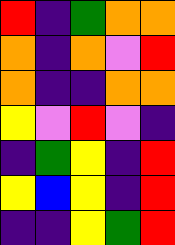[["red", "indigo", "green", "orange", "orange"], ["orange", "indigo", "orange", "violet", "red"], ["orange", "indigo", "indigo", "orange", "orange"], ["yellow", "violet", "red", "violet", "indigo"], ["indigo", "green", "yellow", "indigo", "red"], ["yellow", "blue", "yellow", "indigo", "red"], ["indigo", "indigo", "yellow", "green", "red"]]